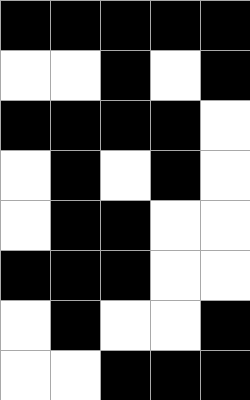[["black", "black", "black", "black", "black"], ["white", "white", "black", "white", "black"], ["black", "black", "black", "black", "white"], ["white", "black", "white", "black", "white"], ["white", "black", "black", "white", "white"], ["black", "black", "black", "white", "white"], ["white", "black", "white", "white", "black"], ["white", "white", "black", "black", "black"]]